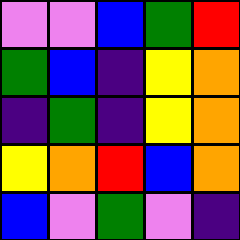[["violet", "violet", "blue", "green", "red"], ["green", "blue", "indigo", "yellow", "orange"], ["indigo", "green", "indigo", "yellow", "orange"], ["yellow", "orange", "red", "blue", "orange"], ["blue", "violet", "green", "violet", "indigo"]]